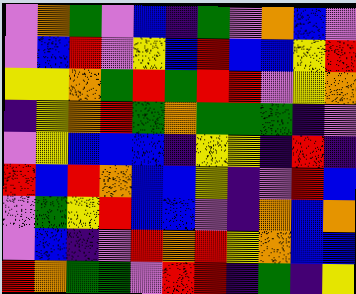[["violet", "orange", "green", "violet", "blue", "indigo", "green", "violet", "orange", "blue", "violet"], ["violet", "blue", "red", "violet", "yellow", "blue", "red", "blue", "blue", "yellow", "red"], ["yellow", "yellow", "orange", "green", "red", "green", "red", "red", "violet", "yellow", "orange"], ["indigo", "yellow", "orange", "red", "green", "orange", "green", "green", "green", "indigo", "violet"], ["violet", "yellow", "blue", "blue", "blue", "indigo", "yellow", "yellow", "indigo", "red", "indigo"], ["red", "blue", "red", "orange", "blue", "blue", "yellow", "indigo", "violet", "red", "blue"], ["violet", "green", "yellow", "red", "blue", "blue", "violet", "indigo", "orange", "blue", "orange"], ["violet", "blue", "indigo", "violet", "red", "orange", "red", "yellow", "orange", "blue", "blue"], ["red", "orange", "green", "green", "violet", "red", "red", "indigo", "green", "indigo", "yellow"]]